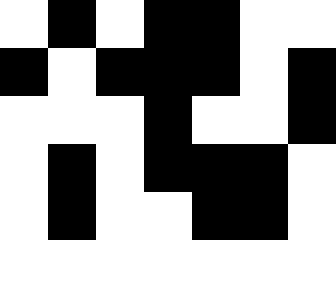[["white", "black", "white", "black", "black", "white", "white"], ["black", "white", "black", "black", "black", "white", "black"], ["white", "white", "white", "black", "white", "white", "black"], ["white", "black", "white", "black", "black", "black", "white"], ["white", "black", "white", "white", "black", "black", "white"], ["white", "white", "white", "white", "white", "white", "white"]]